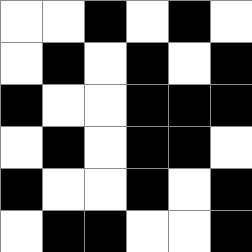[["white", "white", "black", "white", "black", "white"], ["white", "black", "white", "black", "white", "black"], ["black", "white", "white", "black", "black", "black"], ["white", "black", "white", "black", "black", "white"], ["black", "white", "white", "black", "white", "black"], ["white", "black", "black", "white", "white", "black"]]